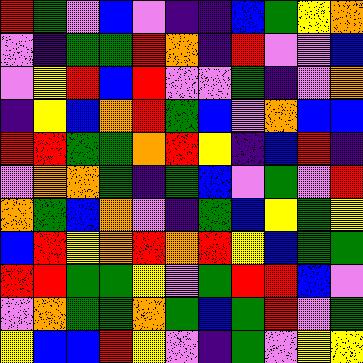[["red", "green", "violet", "blue", "violet", "indigo", "indigo", "blue", "green", "yellow", "orange"], ["violet", "indigo", "green", "green", "red", "orange", "indigo", "red", "violet", "violet", "blue"], ["violet", "yellow", "red", "blue", "red", "violet", "violet", "green", "indigo", "violet", "orange"], ["indigo", "yellow", "blue", "orange", "red", "green", "blue", "violet", "orange", "blue", "blue"], ["red", "red", "green", "green", "orange", "red", "yellow", "indigo", "blue", "red", "indigo"], ["violet", "orange", "orange", "green", "indigo", "green", "blue", "violet", "green", "violet", "red"], ["orange", "green", "blue", "orange", "violet", "indigo", "green", "blue", "yellow", "green", "yellow"], ["blue", "red", "yellow", "orange", "red", "orange", "red", "yellow", "blue", "green", "green"], ["red", "red", "green", "green", "yellow", "violet", "green", "red", "red", "blue", "violet"], ["violet", "orange", "green", "green", "orange", "green", "blue", "green", "red", "violet", "green"], ["yellow", "blue", "blue", "red", "yellow", "violet", "indigo", "green", "violet", "yellow", "yellow"]]